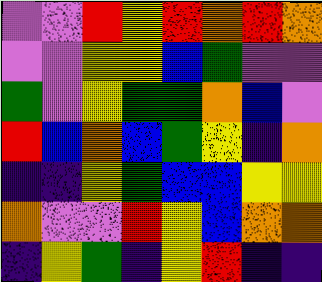[["violet", "violet", "red", "yellow", "red", "orange", "red", "orange"], ["violet", "violet", "yellow", "yellow", "blue", "green", "violet", "violet"], ["green", "violet", "yellow", "green", "green", "orange", "blue", "violet"], ["red", "blue", "orange", "blue", "green", "yellow", "indigo", "orange"], ["indigo", "indigo", "yellow", "green", "blue", "blue", "yellow", "yellow"], ["orange", "violet", "violet", "red", "yellow", "blue", "orange", "orange"], ["indigo", "yellow", "green", "indigo", "yellow", "red", "indigo", "indigo"]]